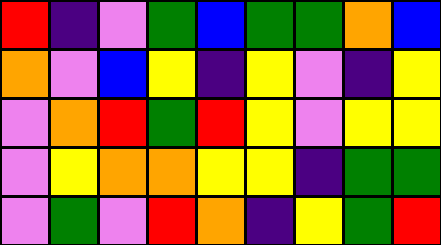[["red", "indigo", "violet", "green", "blue", "green", "green", "orange", "blue"], ["orange", "violet", "blue", "yellow", "indigo", "yellow", "violet", "indigo", "yellow"], ["violet", "orange", "red", "green", "red", "yellow", "violet", "yellow", "yellow"], ["violet", "yellow", "orange", "orange", "yellow", "yellow", "indigo", "green", "green"], ["violet", "green", "violet", "red", "orange", "indigo", "yellow", "green", "red"]]